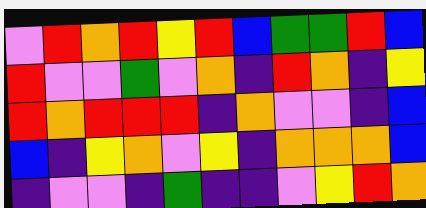[["violet", "red", "orange", "red", "yellow", "red", "blue", "green", "green", "red", "blue"], ["red", "violet", "violet", "green", "violet", "orange", "indigo", "red", "orange", "indigo", "yellow"], ["red", "orange", "red", "red", "red", "indigo", "orange", "violet", "violet", "indigo", "blue"], ["blue", "indigo", "yellow", "orange", "violet", "yellow", "indigo", "orange", "orange", "orange", "blue"], ["indigo", "violet", "violet", "indigo", "green", "indigo", "indigo", "violet", "yellow", "red", "orange"]]